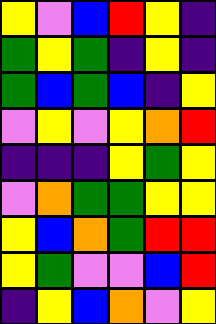[["yellow", "violet", "blue", "red", "yellow", "indigo"], ["green", "yellow", "green", "indigo", "yellow", "indigo"], ["green", "blue", "green", "blue", "indigo", "yellow"], ["violet", "yellow", "violet", "yellow", "orange", "red"], ["indigo", "indigo", "indigo", "yellow", "green", "yellow"], ["violet", "orange", "green", "green", "yellow", "yellow"], ["yellow", "blue", "orange", "green", "red", "red"], ["yellow", "green", "violet", "violet", "blue", "red"], ["indigo", "yellow", "blue", "orange", "violet", "yellow"]]